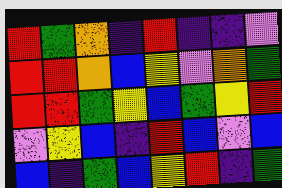[["red", "green", "orange", "indigo", "red", "indigo", "indigo", "violet"], ["red", "red", "orange", "blue", "yellow", "violet", "orange", "green"], ["red", "red", "green", "yellow", "blue", "green", "yellow", "red"], ["violet", "yellow", "blue", "indigo", "red", "blue", "violet", "blue"], ["blue", "indigo", "green", "blue", "yellow", "red", "indigo", "green"]]